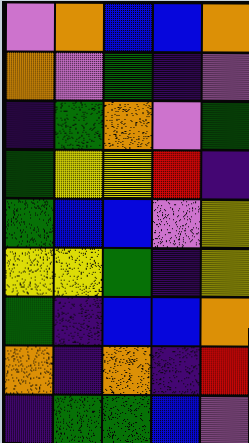[["violet", "orange", "blue", "blue", "orange"], ["orange", "violet", "green", "indigo", "violet"], ["indigo", "green", "orange", "violet", "green"], ["green", "yellow", "yellow", "red", "indigo"], ["green", "blue", "blue", "violet", "yellow"], ["yellow", "yellow", "green", "indigo", "yellow"], ["green", "indigo", "blue", "blue", "orange"], ["orange", "indigo", "orange", "indigo", "red"], ["indigo", "green", "green", "blue", "violet"]]